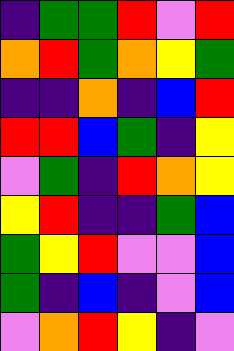[["indigo", "green", "green", "red", "violet", "red"], ["orange", "red", "green", "orange", "yellow", "green"], ["indigo", "indigo", "orange", "indigo", "blue", "red"], ["red", "red", "blue", "green", "indigo", "yellow"], ["violet", "green", "indigo", "red", "orange", "yellow"], ["yellow", "red", "indigo", "indigo", "green", "blue"], ["green", "yellow", "red", "violet", "violet", "blue"], ["green", "indigo", "blue", "indigo", "violet", "blue"], ["violet", "orange", "red", "yellow", "indigo", "violet"]]